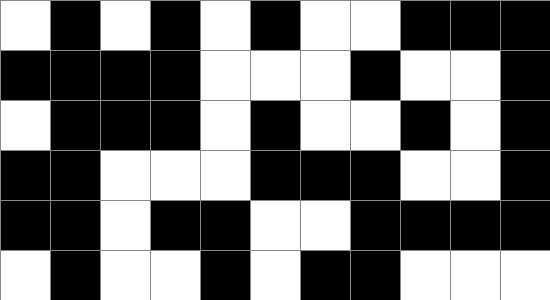[["white", "black", "white", "black", "white", "black", "white", "white", "black", "black", "black"], ["black", "black", "black", "black", "white", "white", "white", "black", "white", "white", "black"], ["white", "black", "black", "black", "white", "black", "white", "white", "black", "white", "black"], ["black", "black", "white", "white", "white", "black", "black", "black", "white", "white", "black"], ["black", "black", "white", "black", "black", "white", "white", "black", "black", "black", "black"], ["white", "black", "white", "white", "black", "white", "black", "black", "white", "white", "white"]]